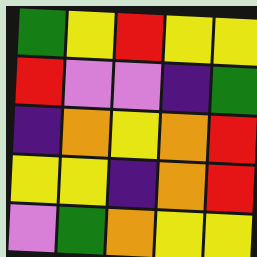[["green", "yellow", "red", "yellow", "yellow"], ["red", "violet", "violet", "indigo", "green"], ["indigo", "orange", "yellow", "orange", "red"], ["yellow", "yellow", "indigo", "orange", "red"], ["violet", "green", "orange", "yellow", "yellow"]]